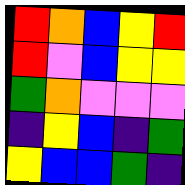[["red", "orange", "blue", "yellow", "red"], ["red", "violet", "blue", "yellow", "yellow"], ["green", "orange", "violet", "violet", "violet"], ["indigo", "yellow", "blue", "indigo", "green"], ["yellow", "blue", "blue", "green", "indigo"]]